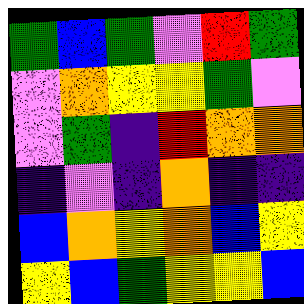[["green", "blue", "green", "violet", "red", "green"], ["violet", "orange", "yellow", "yellow", "green", "violet"], ["violet", "green", "indigo", "red", "orange", "orange"], ["indigo", "violet", "indigo", "orange", "indigo", "indigo"], ["blue", "orange", "yellow", "orange", "blue", "yellow"], ["yellow", "blue", "green", "yellow", "yellow", "blue"]]